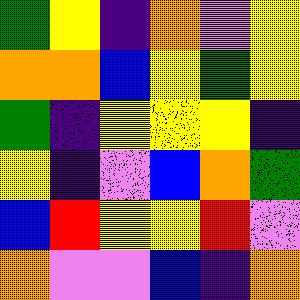[["green", "yellow", "indigo", "orange", "violet", "yellow"], ["orange", "orange", "blue", "yellow", "green", "yellow"], ["green", "indigo", "yellow", "yellow", "yellow", "indigo"], ["yellow", "indigo", "violet", "blue", "orange", "green"], ["blue", "red", "yellow", "yellow", "red", "violet"], ["orange", "violet", "violet", "blue", "indigo", "orange"]]